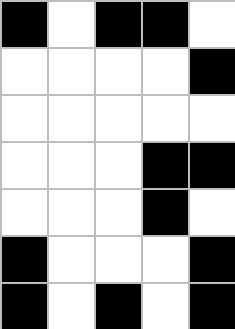[["black", "white", "black", "black", "white"], ["white", "white", "white", "white", "black"], ["white", "white", "white", "white", "white"], ["white", "white", "white", "black", "black"], ["white", "white", "white", "black", "white"], ["black", "white", "white", "white", "black"], ["black", "white", "black", "white", "black"]]